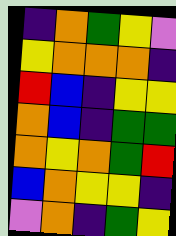[["indigo", "orange", "green", "yellow", "violet"], ["yellow", "orange", "orange", "orange", "indigo"], ["red", "blue", "indigo", "yellow", "yellow"], ["orange", "blue", "indigo", "green", "green"], ["orange", "yellow", "orange", "green", "red"], ["blue", "orange", "yellow", "yellow", "indigo"], ["violet", "orange", "indigo", "green", "yellow"]]